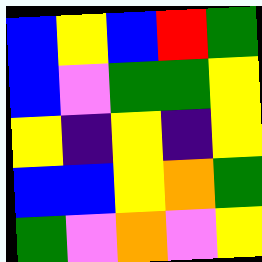[["blue", "yellow", "blue", "red", "green"], ["blue", "violet", "green", "green", "yellow"], ["yellow", "indigo", "yellow", "indigo", "yellow"], ["blue", "blue", "yellow", "orange", "green"], ["green", "violet", "orange", "violet", "yellow"]]